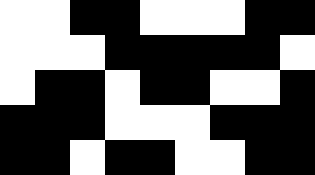[["white", "white", "black", "black", "white", "white", "white", "black", "black"], ["white", "white", "white", "black", "black", "black", "black", "black", "white"], ["white", "black", "black", "white", "black", "black", "white", "white", "black"], ["black", "black", "black", "white", "white", "white", "black", "black", "black"], ["black", "black", "white", "black", "black", "white", "white", "black", "black"]]